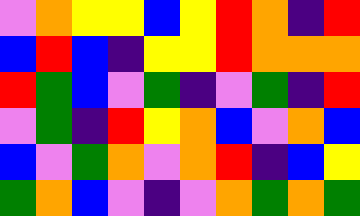[["violet", "orange", "yellow", "yellow", "blue", "yellow", "red", "orange", "indigo", "red"], ["blue", "red", "blue", "indigo", "yellow", "yellow", "red", "orange", "orange", "orange"], ["red", "green", "blue", "violet", "green", "indigo", "violet", "green", "indigo", "red"], ["violet", "green", "indigo", "red", "yellow", "orange", "blue", "violet", "orange", "blue"], ["blue", "violet", "green", "orange", "violet", "orange", "red", "indigo", "blue", "yellow"], ["green", "orange", "blue", "violet", "indigo", "violet", "orange", "green", "orange", "green"]]